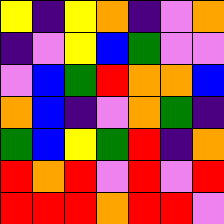[["yellow", "indigo", "yellow", "orange", "indigo", "violet", "orange"], ["indigo", "violet", "yellow", "blue", "green", "violet", "violet"], ["violet", "blue", "green", "red", "orange", "orange", "blue"], ["orange", "blue", "indigo", "violet", "orange", "green", "indigo"], ["green", "blue", "yellow", "green", "red", "indigo", "orange"], ["red", "orange", "red", "violet", "red", "violet", "red"], ["red", "red", "red", "orange", "red", "red", "violet"]]